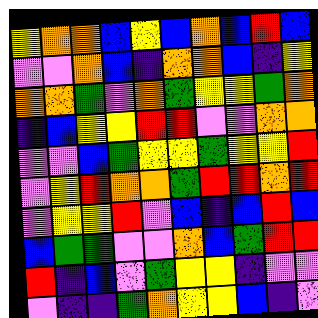[["yellow", "orange", "orange", "blue", "yellow", "blue", "orange", "blue", "red", "blue"], ["violet", "violet", "orange", "blue", "indigo", "orange", "orange", "blue", "indigo", "yellow"], ["orange", "orange", "green", "violet", "orange", "green", "yellow", "yellow", "green", "orange"], ["indigo", "blue", "yellow", "yellow", "red", "red", "violet", "violet", "orange", "orange"], ["violet", "violet", "blue", "green", "yellow", "yellow", "green", "yellow", "yellow", "red"], ["violet", "yellow", "red", "orange", "orange", "green", "red", "red", "orange", "red"], ["violet", "yellow", "yellow", "red", "violet", "blue", "indigo", "blue", "red", "blue"], ["blue", "green", "green", "violet", "violet", "orange", "blue", "green", "red", "red"], ["red", "indigo", "blue", "violet", "green", "yellow", "yellow", "indigo", "violet", "violet"], ["violet", "indigo", "indigo", "green", "orange", "yellow", "yellow", "blue", "indigo", "violet"]]